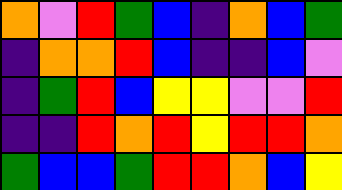[["orange", "violet", "red", "green", "blue", "indigo", "orange", "blue", "green"], ["indigo", "orange", "orange", "red", "blue", "indigo", "indigo", "blue", "violet"], ["indigo", "green", "red", "blue", "yellow", "yellow", "violet", "violet", "red"], ["indigo", "indigo", "red", "orange", "red", "yellow", "red", "red", "orange"], ["green", "blue", "blue", "green", "red", "red", "orange", "blue", "yellow"]]